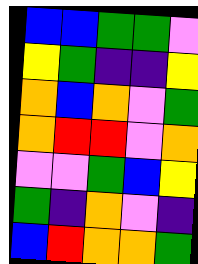[["blue", "blue", "green", "green", "violet"], ["yellow", "green", "indigo", "indigo", "yellow"], ["orange", "blue", "orange", "violet", "green"], ["orange", "red", "red", "violet", "orange"], ["violet", "violet", "green", "blue", "yellow"], ["green", "indigo", "orange", "violet", "indigo"], ["blue", "red", "orange", "orange", "green"]]